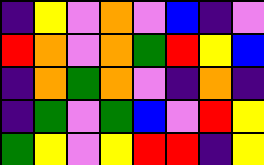[["indigo", "yellow", "violet", "orange", "violet", "blue", "indigo", "violet"], ["red", "orange", "violet", "orange", "green", "red", "yellow", "blue"], ["indigo", "orange", "green", "orange", "violet", "indigo", "orange", "indigo"], ["indigo", "green", "violet", "green", "blue", "violet", "red", "yellow"], ["green", "yellow", "violet", "yellow", "red", "red", "indigo", "yellow"]]